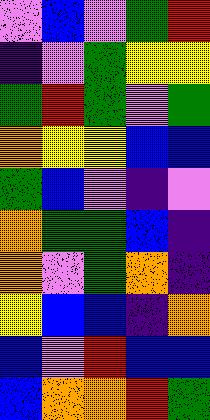[["violet", "blue", "violet", "green", "red"], ["indigo", "violet", "green", "yellow", "yellow"], ["green", "red", "green", "violet", "green"], ["orange", "yellow", "yellow", "blue", "blue"], ["green", "blue", "violet", "indigo", "violet"], ["orange", "green", "green", "blue", "indigo"], ["orange", "violet", "green", "orange", "indigo"], ["yellow", "blue", "blue", "indigo", "orange"], ["blue", "violet", "red", "blue", "blue"], ["blue", "orange", "orange", "red", "green"]]